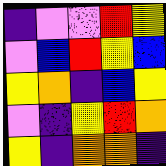[["indigo", "violet", "violet", "red", "yellow"], ["violet", "blue", "red", "yellow", "blue"], ["yellow", "orange", "indigo", "blue", "yellow"], ["violet", "indigo", "yellow", "red", "orange"], ["yellow", "indigo", "orange", "orange", "indigo"]]